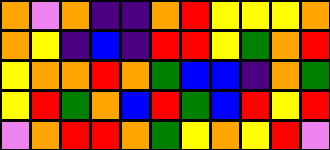[["orange", "violet", "orange", "indigo", "indigo", "orange", "red", "yellow", "yellow", "yellow", "orange"], ["orange", "yellow", "indigo", "blue", "indigo", "red", "red", "yellow", "green", "orange", "red"], ["yellow", "orange", "orange", "red", "orange", "green", "blue", "blue", "indigo", "orange", "green"], ["yellow", "red", "green", "orange", "blue", "red", "green", "blue", "red", "yellow", "red"], ["violet", "orange", "red", "red", "orange", "green", "yellow", "orange", "yellow", "red", "violet"]]